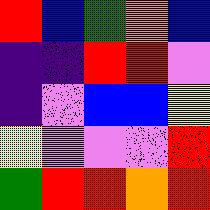[["red", "blue", "green", "orange", "blue"], ["indigo", "indigo", "red", "red", "violet"], ["indigo", "violet", "blue", "blue", "yellow"], ["yellow", "violet", "violet", "violet", "red"], ["green", "red", "red", "orange", "red"]]